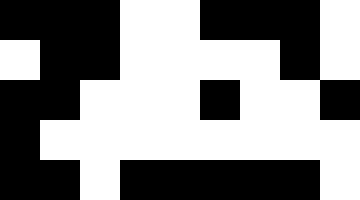[["black", "black", "black", "white", "white", "black", "black", "black", "white"], ["white", "black", "black", "white", "white", "white", "white", "black", "white"], ["black", "black", "white", "white", "white", "black", "white", "white", "black"], ["black", "white", "white", "white", "white", "white", "white", "white", "white"], ["black", "black", "white", "black", "black", "black", "black", "black", "white"]]